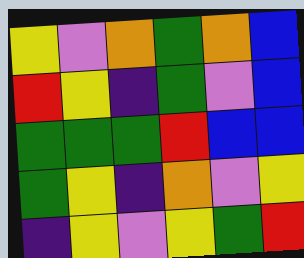[["yellow", "violet", "orange", "green", "orange", "blue"], ["red", "yellow", "indigo", "green", "violet", "blue"], ["green", "green", "green", "red", "blue", "blue"], ["green", "yellow", "indigo", "orange", "violet", "yellow"], ["indigo", "yellow", "violet", "yellow", "green", "red"]]